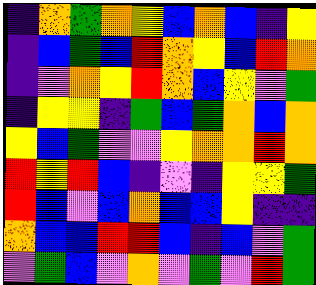[["indigo", "orange", "green", "orange", "yellow", "blue", "orange", "blue", "indigo", "yellow"], ["indigo", "blue", "green", "blue", "red", "orange", "yellow", "blue", "red", "orange"], ["indigo", "violet", "orange", "yellow", "red", "orange", "blue", "yellow", "violet", "green"], ["indigo", "yellow", "yellow", "indigo", "green", "blue", "green", "orange", "blue", "orange"], ["yellow", "blue", "green", "violet", "violet", "yellow", "orange", "orange", "red", "orange"], ["red", "yellow", "red", "blue", "indigo", "violet", "indigo", "yellow", "yellow", "green"], ["red", "blue", "violet", "blue", "orange", "blue", "blue", "yellow", "indigo", "indigo"], ["orange", "blue", "blue", "red", "red", "blue", "indigo", "blue", "violet", "green"], ["violet", "green", "blue", "violet", "orange", "violet", "green", "violet", "red", "green"]]